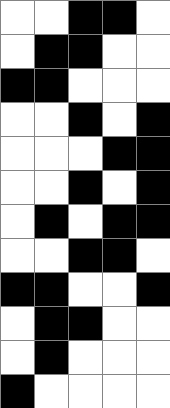[["white", "white", "black", "black", "white"], ["white", "black", "black", "white", "white"], ["black", "black", "white", "white", "white"], ["white", "white", "black", "white", "black"], ["white", "white", "white", "black", "black"], ["white", "white", "black", "white", "black"], ["white", "black", "white", "black", "black"], ["white", "white", "black", "black", "white"], ["black", "black", "white", "white", "black"], ["white", "black", "black", "white", "white"], ["white", "black", "white", "white", "white"], ["black", "white", "white", "white", "white"]]